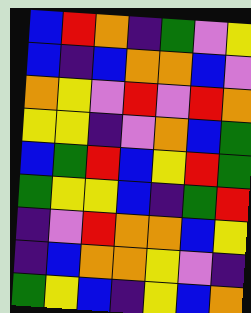[["blue", "red", "orange", "indigo", "green", "violet", "yellow"], ["blue", "indigo", "blue", "orange", "orange", "blue", "violet"], ["orange", "yellow", "violet", "red", "violet", "red", "orange"], ["yellow", "yellow", "indigo", "violet", "orange", "blue", "green"], ["blue", "green", "red", "blue", "yellow", "red", "green"], ["green", "yellow", "yellow", "blue", "indigo", "green", "red"], ["indigo", "violet", "red", "orange", "orange", "blue", "yellow"], ["indigo", "blue", "orange", "orange", "yellow", "violet", "indigo"], ["green", "yellow", "blue", "indigo", "yellow", "blue", "orange"]]